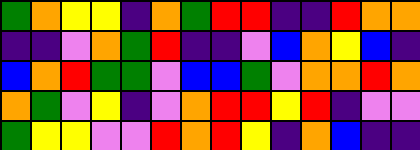[["green", "orange", "yellow", "yellow", "indigo", "orange", "green", "red", "red", "indigo", "indigo", "red", "orange", "orange"], ["indigo", "indigo", "violet", "orange", "green", "red", "indigo", "indigo", "violet", "blue", "orange", "yellow", "blue", "indigo"], ["blue", "orange", "red", "green", "green", "violet", "blue", "blue", "green", "violet", "orange", "orange", "red", "orange"], ["orange", "green", "violet", "yellow", "indigo", "violet", "orange", "red", "red", "yellow", "red", "indigo", "violet", "violet"], ["green", "yellow", "yellow", "violet", "violet", "red", "orange", "red", "yellow", "indigo", "orange", "blue", "indigo", "indigo"]]